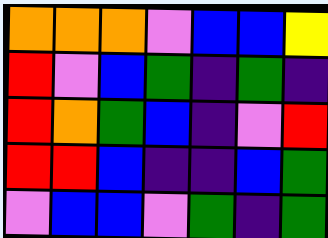[["orange", "orange", "orange", "violet", "blue", "blue", "yellow"], ["red", "violet", "blue", "green", "indigo", "green", "indigo"], ["red", "orange", "green", "blue", "indigo", "violet", "red"], ["red", "red", "blue", "indigo", "indigo", "blue", "green"], ["violet", "blue", "blue", "violet", "green", "indigo", "green"]]